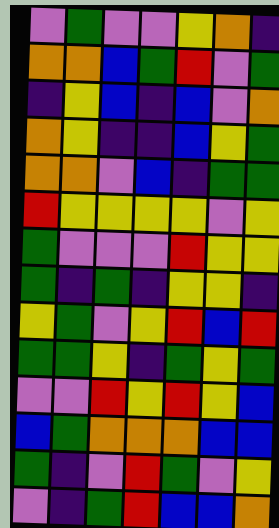[["violet", "green", "violet", "violet", "yellow", "orange", "indigo"], ["orange", "orange", "blue", "green", "red", "violet", "green"], ["indigo", "yellow", "blue", "indigo", "blue", "violet", "orange"], ["orange", "yellow", "indigo", "indigo", "blue", "yellow", "green"], ["orange", "orange", "violet", "blue", "indigo", "green", "green"], ["red", "yellow", "yellow", "yellow", "yellow", "violet", "yellow"], ["green", "violet", "violet", "violet", "red", "yellow", "yellow"], ["green", "indigo", "green", "indigo", "yellow", "yellow", "indigo"], ["yellow", "green", "violet", "yellow", "red", "blue", "red"], ["green", "green", "yellow", "indigo", "green", "yellow", "green"], ["violet", "violet", "red", "yellow", "red", "yellow", "blue"], ["blue", "green", "orange", "orange", "orange", "blue", "blue"], ["green", "indigo", "violet", "red", "green", "violet", "yellow"], ["violet", "indigo", "green", "red", "blue", "blue", "orange"]]